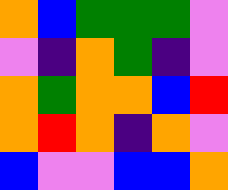[["orange", "blue", "green", "green", "green", "violet"], ["violet", "indigo", "orange", "green", "indigo", "violet"], ["orange", "green", "orange", "orange", "blue", "red"], ["orange", "red", "orange", "indigo", "orange", "violet"], ["blue", "violet", "violet", "blue", "blue", "orange"]]